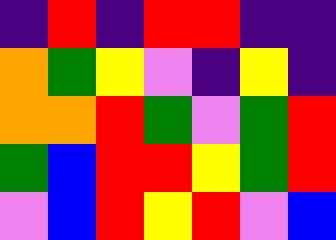[["indigo", "red", "indigo", "red", "red", "indigo", "indigo"], ["orange", "green", "yellow", "violet", "indigo", "yellow", "indigo"], ["orange", "orange", "red", "green", "violet", "green", "red"], ["green", "blue", "red", "red", "yellow", "green", "red"], ["violet", "blue", "red", "yellow", "red", "violet", "blue"]]